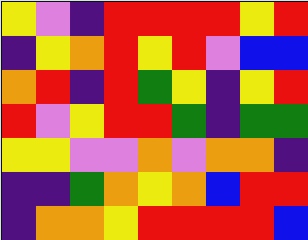[["yellow", "violet", "indigo", "red", "red", "red", "red", "yellow", "red"], ["indigo", "yellow", "orange", "red", "yellow", "red", "violet", "blue", "blue"], ["orange", "red", "indigo", "red", "green", "yellow", "indigo", "yellow", "red"], ["red", "violet", "yellow", "red", "red", "green", "indigo", "green", "green"], ["yellow", "yellow", "violet", "violet", "orange", "violet", "orange", "orange", "indigo"], ["indigo", "indigo", "green", "orange", "yellow", "orange", "blue", "red", "red"], ["indigo", "orange", "orange", "yellow", "red", "red", "red", "red", "blue"]]